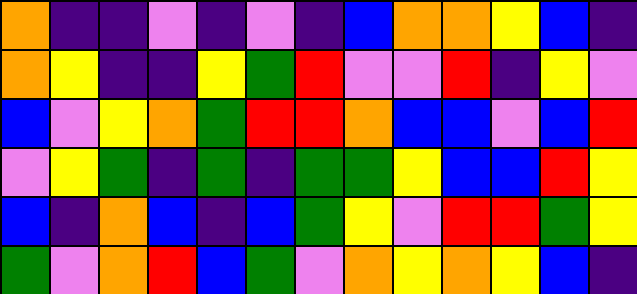[["orange", "indigo", "indigo", "violet", "indigo", "violet", "indigo", "blue", "orange", "orange", "yellow", "blue", "indigo"], ["orange", "yellow", "indigo", "indigo", "yellow", "green", "red", "violet", "violet", "red", "indigo", "yellow", "violet"], ["blue", "violet", "yellow", "orange", "green", "red", "red", "orange", "blue", "blue", "violet", "blue", "red"], ["violet", "yellow", "green", "indigo", "green", "indigo", "green", "green", "yellow", "blue", "blue", "red", "yellow"], ["blue", "indigo", "orange", "blue", "indigo", "blue", "green", "yellow", "violet", "red", "red", "green", "yellow"], ["green", "violet", "orange", "red", "blue", "green", "violet", "orange", "yellow", "orange", "yellow", "blue", "indigo"]]